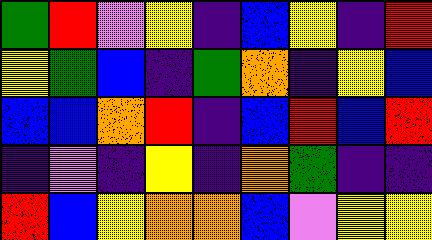[["green", "red", "violet", "yellow", "indigo", "blue", "yellow", "indigo", "red"], ["yellow", "green", "blue", "indigo", "green", "orange", "indigo", "yellow", "blue"], ["blue", "blue", "orange", "red", "indigo", "blue", "red", "blue", "red"], ["indigo", "violet", "indigo", "yellow", "indigo", "orange", "green", "indigo", "indigo"], ["red", "blue", "yellow", "orange", "orange", "blue", "violet", "yellow", "yellow"]]